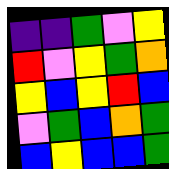[["indigo", "indigo", "green", "violet", "yellow"], ["red", "violet", "yellow", "green", "orange"], ["yellow", "blue", "yellow", "red", "blue"], ["violet", "green", "blue", "orange", "green"], ["blue", "yellow", "blue", "blue", "green"]]